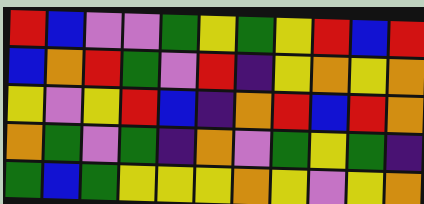[["red", "blue", "violet", "violet", "green", "yellow", "green", "yellow", "red", "blue", "red"], ["blue", "orange", "red", "green", "violet", "red", "indigo", "yellow", "orange", "yellow", "orange"], ["yellow", "violet", "yellow", "red", "blue", "indigo", "orange", "red", "blue", "red", "orange"], ["orange", "green", "violet", "green", "indigo", "orange", "violet", "green", "yellow", "green", "indigo"], ["green", "blue", "green", "yellow", "yellow", "yellow", "orange", "yellow", "violet", "yellow", "orange"]]